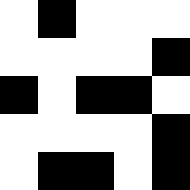[["white", "black", "white", "white", "white"], ["white", "white", "white", "white", "black"], ["black", "white", "black", "black", "white"], ["white", "white", "white", "white", "black"], ["white", "black", "black", "white", "black"]]